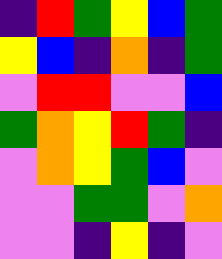[["indigo", "red", "green", "yellow", "blue", "green"], ["yellow", "blue", "indigo", "orange", "indigo", "green"], ["violet", "red", "red", "violet", "violet", "blue"], ["green", "orange", "yellow", "red", "green", "indigo"], ["violet", "orange", "yellow", "green", "blue", "violet"], ["violet", "violet", "green", "green", "violet", "orange"], ["violet", "violet", "indigo", "yellow", "indigo", "violet"]]